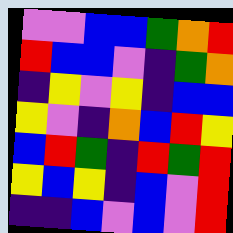[["violet", "violet", "blue", "blue", "green", "orange", "red"], ["red", "blue", "blue", "violet", "indigo", "green", "orange"], ["indigo", "yellow", "violet", "yellow", "indigo", "blue", "blue"], ["yellow", "violet", "indigo", "orange", "blue", "red", "yellow"], ["blue", "red", "green", "indigo", "red", "green", "red"], ["yellow", "blue", "yellow", "indigo", "blue", "violet", "red"], ["indigo", "indigo", "blue", "violet", "blue", "violet", "red"]]